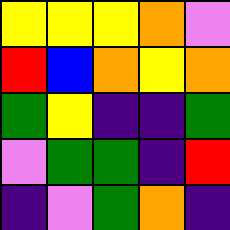[["yellow", "yellow", "yellow", "orange", "violet"], ["red", "blue", "orange", "yellow", "orange"], ["green", "yellow", "indigo", "indigo", "green"], ["violet", "green", "green", "indigo", "red"], ["indigo", "violet", "green", "orange", "indigo"]]